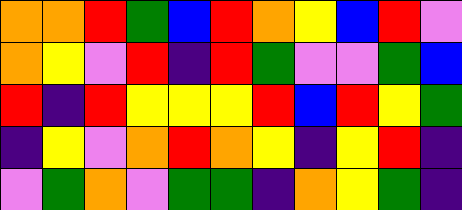[["orange", "orange", "red", "green", "blue", "red", "orange", "yellow", "blue", "red", "violet"], ["orange", "yellow", "violet", "red", "indigo", "red", "green", "violet", "violet", "green", "blue"], ["red", "indigo", "red", "yellow", "yellow", "yellow", "red", "blue", "red", "yellow", "green"], ["indigo", "yellow", "violet", "orange", "red", "orange", "yellow", "indigo", "yellow", "red", "indigo"], ["violet", "green", "orange", "violet", "green", "green", "indigo", "orange", "yellow", "green", "indigo"]]